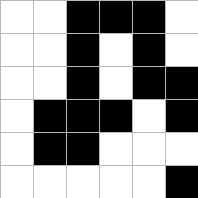[["white", "white", "black", "black", "black", "white"], ["white", "white", "black", "white", "black", "white"], ["white", "white", "black", "white", "black", "black"], ["white", "black", "black", "black", "white", "black"], ["white", "black", "black", "white", "white", "white"], ["white", "white", "white", "white", "white", "black"]]